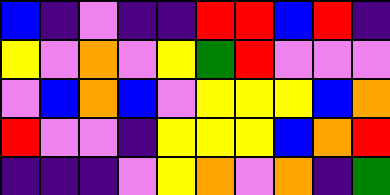[["blue", "indigo", "violet", "indigo", "indigo", "red", "red", "blue", "red", "indigo"], ["yellow", "violet", "orange", "violet", "yellow", "green", "red", "violet", "violet", "violet"], ["violet", "blue", "orange", "blue", "violet", "yellow", "yellow", "yellow", "blue", "orange"], ["red", "violet", "violet", "indigo", "yellow", "yellow", "yellow", "blue", "orange", "red"], ["indigo", "indigo", "indigo", "violet", "yellow", "orange", "violet", "orange", "indigo", "green"]]